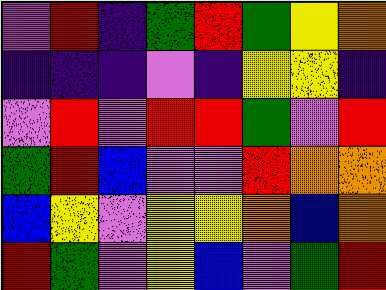[["violet", "red", "indigo", "green", "red", "green", "yellow", "orange"], ["indigo", "indigo", "indigo", "violet", "indigo", "yellow", "yellow", "indigo"], ["violet", "red", "violet", "red", "red", "green", "violet", "red"], ["green", "red", "blue", "violet", "violet", "red", "orange", "orange"], ["blue", "yellow", "violet", "yellow", "yellow", "orange", "blue", "orange"], ["red", "green", "violet", "yellow", "blue", "violet", "green", "red"]]